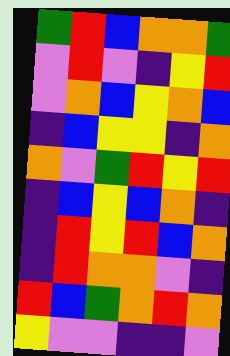[["green", "red", "blue", "orange", "orange", "green"], ["violet", "red", "violet", "indigo", "yellow", "red"], ["violet", "orange", "blue", "yellow", "orange", "blue"], ["indigo", "blue", "yellow", "yellow", "indigo", "orange"], ["orange", "violet", "green", "red", "yellow", "red"], ["indigo", "blue", "yellow", "blue", "orange", "indigo"], ["indigo", "red", "yellow", "red", "blue", "orange"], ["indigo", "red", "orange", "orange", "violet", "indigo"], ["red", "blue", "green", "orange", "red", "orange"], ["yellow", "violet", "violet", "indigo", "indigo", "violet"]]